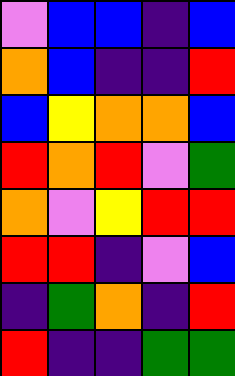[["violet", "blue", "blue", "indigo", "blue"], ["orange", "blue", "indigo", "indigo", "red"], ["blue", "yellow", "orange", "orange", "blue"], ["red", "orange", "red", "violet", "green"], ["orange", "violet", "yellow", "red", "red"], ["red", "red", "indigo", "violet", "blue"], ["indigo", "green", "orange", "indigo", "red"], ["red", "indigo", "indigo", "green", "green"]]